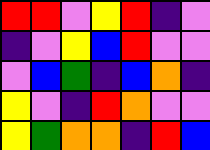[["red", "red", "violet", "yellow", "red", "indigo", "violet"], ["indigo", "violet", "yellow", "blue", "red", "violet", "violet"], ["violet", "blue", "green", "indigo", "blue", "orange", "indigo"], ["yellow", "violet", "indigo", "red", "orange", "violet", "violet"], ["yellow", "green", "orange", "orange", "indigo", "red", "blue"]]